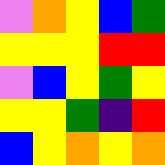[["violet", "orange", "yellow", "blue", "green"], ["yellow", "yellow", "yellow", "red", "red"], ["violet", "blue", "yellow", "green", "yellow"], ["yellow", "yellow", "green", "indigo", "red"], ["blue", "yellow", "orange", "yellow", "orange"]]